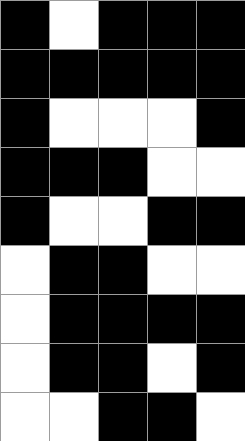[["black", "white", "black", "black", "black"], ["black", "black", "black", "black", "black"], ["black", "white", "white", "white", "black"], ["black", "black", "black", "white", "white"], ["black", "white", "white", "black", "black"], ["white", "black", "black", "white", "white"], ["white", "black", "black", "black", "black"], ["white", "black", "black", "white", "black"], ["white", "white", "black", "black", "white"]]